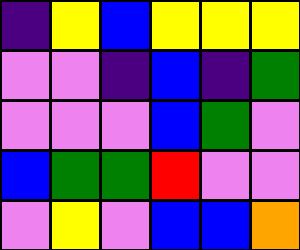[["indigo", "yellow", "blue", "yellow", "yellow", "yellow"], ["violet", "violet", "indigo", "blue", "indigo", "green"], ["violet", "violet", "violet", "blue", "green", "violet"], ["blue", "green", "green", "red", "violet", "violet"], ["violet", "yellow", "violet", "blue", "blue", "orange"]]